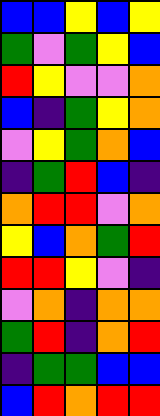[["blue", "blue", "yellow", "blue", "yellow"], ["green", "violet", "green", "yellow", "blue"], ["red", "yellow", "violet", "violet", "orange"], ["blue", "indigo", "green", "yellow", "orange"], ["violet", "yellow", "green", "orange", "blue"], ["indigo", "green", "red", "blue", "indigo"], ["orange", "red", "red", "violet", "orange"], ["yellow", "blue", "orange", "green", "red"], ["red", "red", "yellow", "violet", "indigo"], ["violet", "orange", "indigo", "orange", "orange"], ["green", "red", "indigo", "orange", "red"], ["indigo", "green", "green", "blue", "blue"], ["blue", "red", "orange", "red", "red"]]